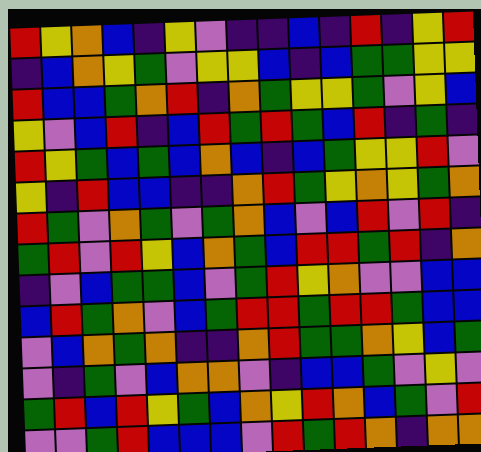[["red", "yellow", "orange", "blue", "indigo", "yellow", "violet", "indigo", "indigo", "blue", "indigo", "red", "indigo", "yellow", "red"], ["indigo", "blue", "orange", "yellow", "green", "violet", "yellow", "yellow", "blue", "indigo", "blue", "green", "green", "yellow", "yellow"], ["red", "blue", "blue", "green", "orange", "red", "indigo", "orange", "green", "yellow", "yellow", "green", "violet", "yellow", "blue"], ["yellow", "violet", "blue", "red", "indigo", "blue", "red", "green", "red", "green", "blue", "red", "indigo", "green", "indigo"], ["red", "yellow", "green", "blue", "green", "blue", "orange", "blue", "indigo", "blue", "green", "yellow", "yellow", "red", "violet"], ["yellow", "indigo", "red", "blue", "blue", "indigo", "indigo", "orange", "red", "green", "yellow", "orange", "yellow", "green", "orange"], ["red", "green", "violet", "orange", "green", "violet", "green", "orange", "blue", "violet", "blue", "red", "violet", "red", "indigo"], ["green", "red", "violet", "red", "yellow", "blue", "orange", "green", "blue", "red", "red", "green", "red", "indigo", "orange"], ["indigo", "violet", "blue", "green", "green", "blue", "violet", "green", "red", "yellow", "orange", "violet", "violet", "blue", "blue"], ["blue", "red", "green", "orange", "violet", "blue", "green", "red", "red", "green", "red", "red", "green", "blue", "blue"], ["violet", "blue", "orange", "green", "orange", "indigo", "indigo", "orange", "red", "green", "green", "orange", "yellow", "blue", "green"], ["violet", "indigo", "green", "violet", "blue", "orange", "orange", "violet", "indigo", "blue", "blue", "green", "violet", "yellow", "violet"], ["green", "red", "blue", "red", "yellow", "green", "blue", "orange", "yellow", "red", "orange", "blue", "green", "violet", "red"], ["violet", "violet", "green", "red", "blue", "blue", "blue", "violet", "red", "green", "red", "orange", "indigo", "orange", "orange"]]